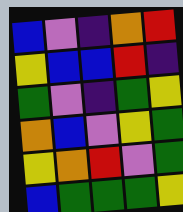[["blue", "violet", "indigo", "orange", "red"], ["yellow", "blue", "blue", "red", "indigo"], ["green", "violet", "indigo", "green", "yellow"], ["orange", "blue", "violet", "yellow", "green"], ["yellow", "orange", "red", "violet", "green"], ["blue", "green", "green", "green", "yellow"]]